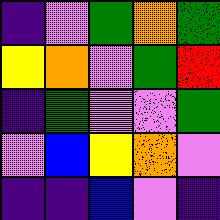[["indigo", "violet", "green", "orange", "green"], ["yellow", "orange", "violet", "green", "red"], ["indigo", "green", "violet", "violet", "green"], ["violet", "blue", "yellow", "orange", "violet"], ["indigo", "indigo", "blue", "violet", "indigo"]]